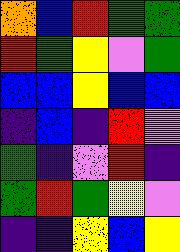[["orange", "blue", "red", "green", "green"], ["red", "green", "yellow", "violet", "green"], ["blue", "blue", "yellow", "blue", "blue"], ["indigo", "blue", "indigo", "red", "violet"], ["green", "indigo", "violet", "red", "indigo"], ["green", "red", "green", "yellow", "violet"], ["indigo", "indigo", "yellow", "blue", "yellow"]]